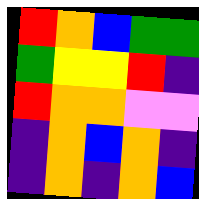[["red", "orange", "blue", "green", "green"], ["green", "yellow", "yellow", "red", "indigo"], ["red", "orange", "orange", "violet", "violet"], ["indigo", "orange", "blue", "orange", "indigo"], ["indigo", "orange", "indigo", "orange", "blue"]]